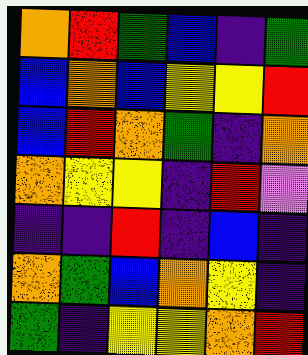[["orange", "red", "green", "blue", "indigo", "green"], ["blue", "orange", "blue", "yellow", "yellow", "red"], ["blue", "red", "orange", "green", "indigo", "orange"], ["orange", "yellow", "yellow", "indigo", "red", "violet"], ["indigo", "indigo", "red", "indigo", "blue", "indigo"], ["orange", "green", "blue", "orange", "yellow", "indigo"], ["green", "indigo", "yellow", "yellow", "orange", "red"]]